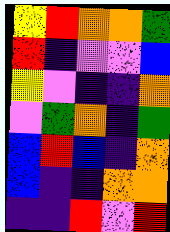[["yellow", "red", "orange", "orange", "green"], ["red", "indigo", "violet", "violet", "blue"], ["yellow", "violet", "indigo", "indigo", "orange"], ["violet", "green", "orange", "indigo", "green"], ["blue", "red", "blue", "indigo", "orange"], ["blue", "indigo", "indigo", "orange", "orange"], ["indigo", "indigo", "red", "violet", "red"]]